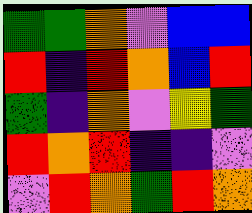[["green", "green", "orange", "violet", "blue", "blue"], ["red", "indigo", "red", "orange", "blue", "red"], ["green", "indigo", "orange", "violet", "yellow", "green"], ["red", "orange", "red", "indigo", "indigo", "violet"], ["violet", "red", "orange", "green", "red", "orange"]]